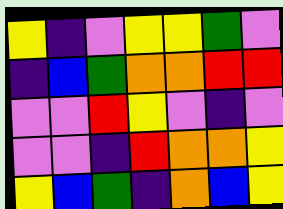[["yellow", "indigo", "violet", "yellow", "yellow", "green", "violet"], ["indigo", "blue", "green", "orange", "orange", "red", "red"], ["violet", "violet", "red", "yellow", "violet", "indigo", "violet"], ["violet", "violet", "indigo", "red", "orange", "orange", "yellow"], ["yellow", "blue", "green", "indigo", "orange", "blue", "yellow"]]